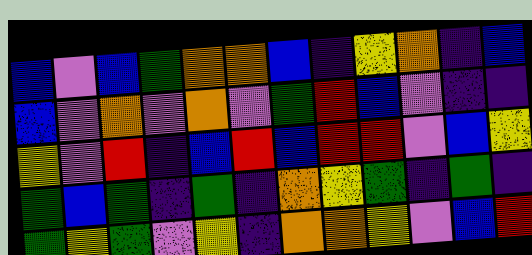[["blue", "violet", "blue", "green", "orange", "orange", "blue", "indigo", "yellow", "orange", "indigo", "blue"], ["blue", "violet", "orange", "violet", "orange", "violet", "green", "red", "blue", "violet", "indigo", "indigo"], ["yellow", "violet", "red", "indigo", "blue", "red", "blue", "red", "red", "violet", "blue", "yellow"], ["green", "blue", "green", "indigo", "green", "indigo", "orange", "yellow", "green", "indigo", "green", "indigo"], ["green", "yellow", "green", "violet", "yellow", "indigo", "orange", "orange", "yellow", "violet", "blue", "red"]]